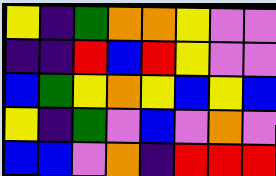[["yellow", "indigo", "green", "orange", "orange", "yellow", "violet", "violet"], ["indigo", "indigo", "red", "blue", "red", "yellow", "violet", "violet"], ["blue", "green", "yellow", "orange", "yellow", "blue", "yellow", "blue"], ["yellow", "indigo", "green", "violet", "blue", "violet", "orange", "violet"], ["blue", "blue", "violet", "orange", "indigo", "red", "red", "red"]]